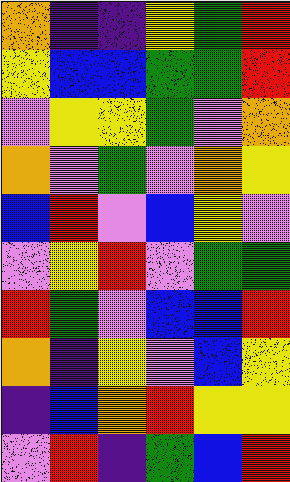[["orange", "indigo", "indigo", "yellow", "green", "red"], ["yellow", "blue", "blue", "green", "green", "red"], ["violet", "yellow", "yellow", "green", "violet", "orange"], ["orange", "violet", "green", "violet", "orange", "yellow"], ["blue", "red", "violet", "blue", "yellow", "violet"], ["violet", "yellow", "red", "violet", "green", "green"], ["red", "green", "violet", "blue", "blue", "red"], ["orange", "indigo", "yellow", "violet", "blue", "yellow"], ["indigo", "blue", "orange", "red", "yellow", "yellow"], ["violet", "red", "indigo", "green", "blue", "red"]]